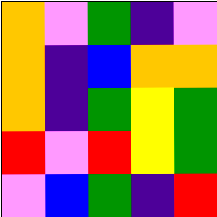[["orange", "violet", "green", "indigo", "violet"], ["orange", "indigo", "blue", "orange", "orange"], ["orange", "indigo", "green", "yellow", "green"], ["red", "violet", "red", "yellow", "green"], ["violet", "blue", "green", "indigo", "red"]]